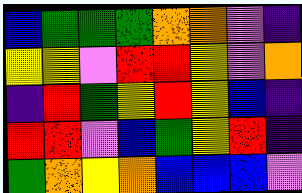[["blue", "green", "green", "green", "orange", "orange", "violet", "indigo"], ["yellow", "yellow", "violet", "red", "red", "yellow", "violet", "orange"], ["indigo", "red", "green", "yellow", "red", "yellow", "blue", "indigo"], ["red", "red", "violet", "blue", "green", "yellow", "red", "indigo"], ["green", "orange", "yellow", "orange", "blue", "blue", "blue", "violet"]]